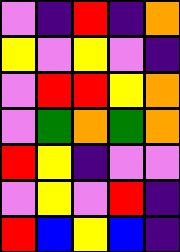[["violet", "indigo", "red", "indigo", "orange"], ["yellow", "violet", "yellow", "violet", "indigo"], ["violet", "red", "red", "yellow", "orange"], ["violet", "green", "orange", "green", "orange"], ["red", "yellow", "indigo", "violet", "violet"], ["violet", "yellow", "violet", "red", "indigo"], ["red", "blue", "yellow", "blue", "indigo"]]